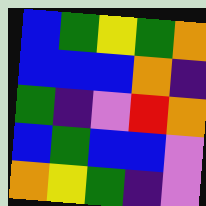[["blue", "green", "yellow", "green", "orange"], ["blue", "blue", "blue", "orange", "indigo"], ["green", "indigo", "violet", "red", "orange"], ["blue", "green", "blue", "blue", "violet"], ["orange", "yellow", "green", "indigo", "violet"]]